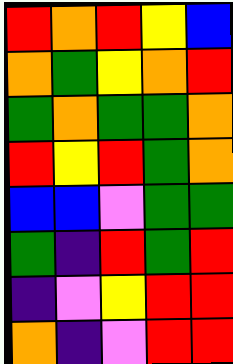[["red", "orange", "red", "yellow", "blue"], ["orange", "green", "yellow", "orange", "red"], ["green", "orange", "green", "green", "orange"], ["red", "yellow", "red", "green", "orange"], ["blue", "blue", "violet", "green", "green"], ["green", "indigo", "red", "green", "red"], ["indigo", "violet", "yellow", "red", "red"], ["orange", "indigo", "violet", "red", "red"]]